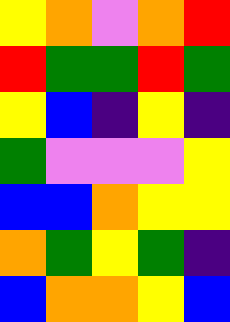[["yellow", "orange", "violet", "orange", "red"], ["red", "green", "green", "red", "green"], ["yellow", "blue", "indigo", "yellow", "indigo"], ["green", "violet", "violet", "violet", "yellow"], ["blue", "blue", "orange", "yellow", "yellow"], ["orange", "green", "yellow", "green", "indigo"], ["blue", "orange", "orange", "yellow", "blue"]]